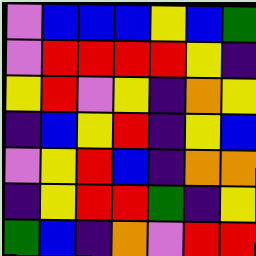[["violet", "blue", "blue", "blue", "yellow", "blue", "green"], ["violet", "red", "red", "red", "red", "yellow", "indigo"], ["yellow", "red", "violet", "yellow", "indigo", "orange", "yellow"], ["indigo", "blue", "yellow", "red", "indigo", "yellow", "blue"], ["violet", "yellow", "red", "blue", "indigo", "orange", "orange"], ["indigo", "yellow", "red", "red", "green", "indigo", "yellow"], ["green", "blue", "indigo", "orange", "violet", "red", "red"]]